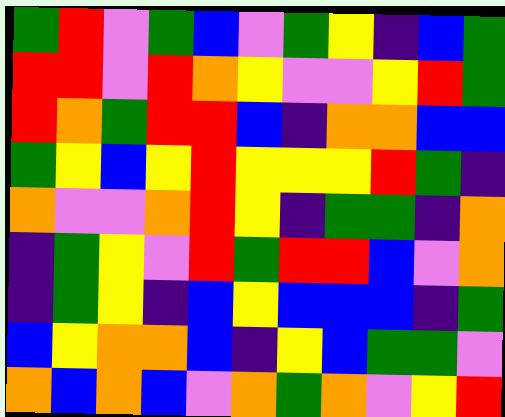[["green", "red", "violet", "green", "blue", "violet", "green", "yellow", "indigo", "blue", "green"], ["red", "red", "violet", "red", "orange", "yellow", "violet", "violet", "yellow", "red", "green"], ["red", "orange", "green", "red", "red", "blue", "indigo", "orange", "orange", "blue", "blue"], ["green", "yellow", "blue", "yellow", "red", "yellow", "yellow", "yellow", "red", "green", "indigo"], ["orange", "violet", "violet", "orange", "red", "yellow", "indigo", "green", "green", "indigo", "orange"], ["indigo", "green", "yellow", "violet", "red", "green", "red", "red", "blue", "violet", "orange"], ["indigo", "green", "yellow", "indigo", "blue", "yellow", "blue", "blue", "blue", "indigo", "green"], ["blue", "yellow", "orange", "orange", "blue", "indigo", "yellow", "blue", "green", "green", "violet"], ["orange", "blue", "orange", "blue", "violet", "orange", "green", "orange", "violet", "yellow", "red"]]